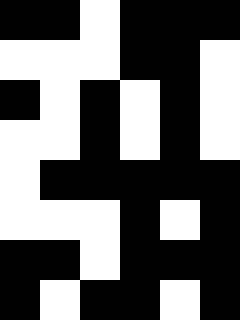[["black", "black", "white", "black", "black", "black"], ["white", "white", "white", "black", "black", "white"], ["black", "white", "black", "white", "black", "white"], ["white", "white", "black", "white", "black", "white"], ["white", "black", "black", "black", "black", "black"], ["white", "white", "white", "black", "white", "black"], ["black", "black", "white", "black", "black", "black"], ["black", "white", "black", "black", "white", "black"]]